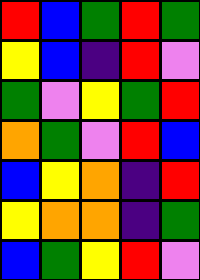[["red", "blue", "green", "red", "green"], ["yellow", "blue", "indigo", "red", "violet"], ["green", "violet", "yellow", "green", "red"], ["orange", "green", "violet", "red", "blue"], ["blue", "yellow", "orange", "indigo", "red"], ["yellow", "orange", "orange", "indigo", "green"], ["blue", "green", "yellow", "red", "violet"]]